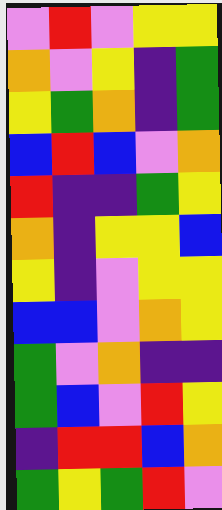[["violet", "red", "violet", "yellow", "yellow"], ["orange", "violet", "yellow", "indigo", "green"], ["yellow", "green", "orange", "indigo", "green"], ["blue", "red", "blue", "violet", "orange"], ["red", "indigo", "indigo", "green", "yellow"], ["orange", "indigo", "yellow", "yellow", "blue"], ["yellow", "indigo", "violet", "yellow", "yellow"], ["blue", "blue", "violet", "orange", "yellow"], ["green", "violet", "orange", "indigo", "indigo"], ["green", "blue", "violet", "red", "yellow"], ["indigo", "red", "red", "blue", "orange"], ["green", "yellow", "green", "red", "violet"]]